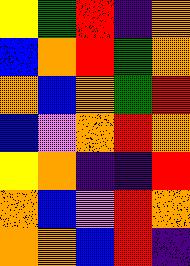[["yellow", "green", "red", "indigo", "orange"], ["blue", "orange", "red", "green", "orange"], ["orange", "blue", "orange", "green", "red"], ["blue", "violet", "orange", "red", "orange"], ["yellow", "orange", "indigo", "indigo", "red"], ["orange", "blue", "violet", "red", "orange"], ["orange", "orange", "blue", "red", "indigo"]]